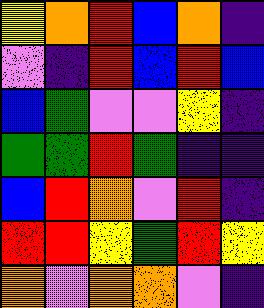[["yellow", "orange", "red", "blue", "orange", "indigo"], ["violet", "indigo", "red", "blue", "red", "blue"], ["blue", "green", "violet", "violet", "yellow", "indigo"], ["green", "green", "red", "green", "indigo", "indigo"], ["blue", "red", "orange", "violet", "red", "indigo"], ["red", "red", "yellow", "green", "red", "yellow"], ["orange", "violet", "orange", "orange", "violet", "indigo"]]